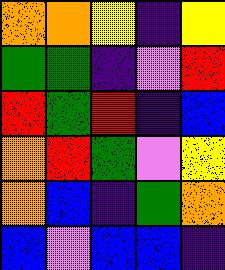[["orange", "orange", "yellow", "indigo", "yellow"], ["green", "green", "indigo", "violet", "red"], ["red", "green", "red", "indigo", "blue"], ["orange", "red", "green", "violet", "yellow"], ["orange", "blue", "indigo", "green", "orange"], ["blue", "violet", "blue", "blue", "indigo"]]